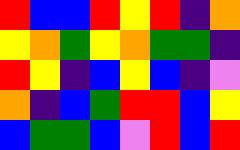[["red", "blue", "blue", "red", "yellow", "red", "indigo", "orange"], ["yellow", "orange", "green", "yellow", "orange", "green", "green", "indigo"], ["red", "yellow", "indigo", "blue", "yellow", "blue", "indigo", "violet"], ["orange", "indigo", "blue", "green", "red", "red", "blue", "yellow"], ["blue", "green", "green", "blue", "violet", "red", "blue", "red"]]